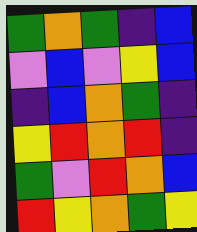[["green", "orange", "green", "indigo", "blue"], ["violet", "blue", "violet", "yellow", "blue"], ["indigo", "blue", "orange", "green", "indigo"], ["yellow", "red", "orange", "red", "indigo"], ["green", "violet", "red", "orange", "blue"], ["red", "yellow", "orange", "green", "yellow"]]